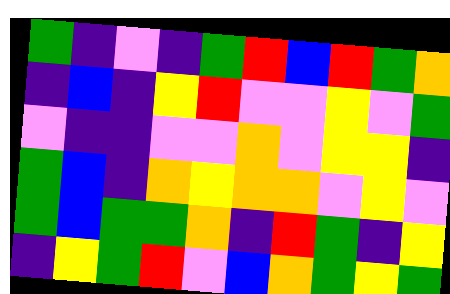[["green", "indigo", "violet", "indigo", "green", "red", "blue", "red", "green", "orange"], ["indigo", "blue", "indigo", "yellow", "red", "violet", "violet", "yellow", "violet", "green"], ["violet", "indigo", "indigo", "violet", "violet", "orange", "violet", "yellow", "yellow", "indigo"], ["green", "blue", "indigo", "orange", "yellow", "orange", "orange", "violet", "yellow", "violet"], ["green", "blue", "green", "green", "orange", "indigo", "red", "green", "indigo", "yellow"], ["indigo", "yellow", "green", "red", "violet", "blue", "orange", "green", "yellow", "green"]]